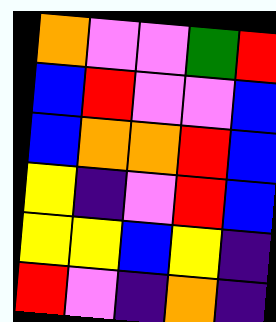[["orange", "violet", "violet", "green", "red"], ["blue", "red", "violet", "violet", "blue"], ["blue", "orange", "orange", "red", "blue"], ["yellow", "indigo", "violet", "red", "blue"], ["yellow", "yellow", "blue", "yellow", "indigo"], ["red", "violet", "indigo", "orange", "indigo"]]